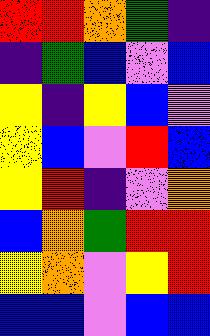[["red", "red", "orange", "green", "indigo"], ["indigo", "green", "blue", "violet", "blue"], ["yellow", "indigo", "yellow", "blue", "violet"], ["yellow", "blue", "violet", "red", "blue"], ["yellow", "red", "indigo", "violet", "orange"], ["blue", "orange", "green", "red", "red"], ["yellow", "orange", "violet", "yellow", "red"], ["blue", "blue", "violet", "blue", "blue"]]